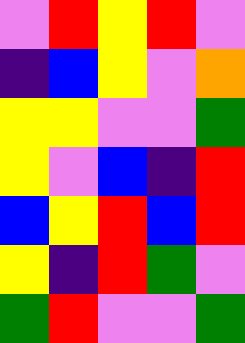[["violet", "red", "yellow", "red", "violet"], ["indigo", "blue", "yellow", "violet", "orange"], ["yellow", "yellow", "violet", "violet", "green"], ["yellow", "violet", "blue", "indigo", "red"], ["blue", "yellow", "red", "blue", "red"], ["yellow", "indigo", "red", "green", "violet"], ["green", "red", "violet", "violet", "green"]]